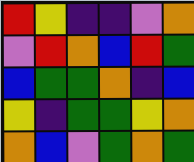[["red", "yellow", "indigo", "indigo", "violet", "orange"], ["violet", "red", "orange", "blue", "red", "green"], ["blue", "green", "green", "orange", "indigo", "blue"], ["yellow", "indigo", "green", "green", "yellow", "orange"], ["orange", "blue", "violet", "green", "orange", "green"]]